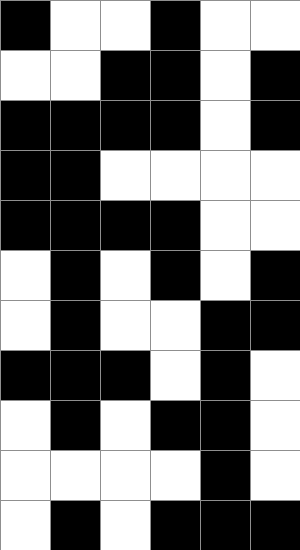[["black", "white", "white", "black", "white", "white"], ["white", "white", "black", "black", "white", "black"], ["black", "black", "black", "black", "white", "black"], ["black", "black", "white", "white", "white", "white"], ["black", "black", "black", "black", "white", "white"], ["white", "black", "white", "black", "white", "black"], ["white", "black", "white", "white", "black", "black"], ["black", "black", "black", "white", "black", "white"], ["white", "black", "white", "black", "black", "white"], ["white", "white", "white", "white", "black", "white"], ["white", "black", "white", "black", "black", "black"]]